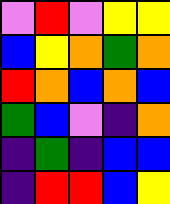[["violet", "red", "violet", "yellow", "yellow"], ["blue", "yellow", "orange", "green", "orange"], ["red", "orange", "blue", "orange", "blue"], ["green", "blue", "violet", "indigo", "orange"], ["indigo", "green", "indigo", "blue", "blue"], ["indigo", "red", "red", "blue", "yellow"]]